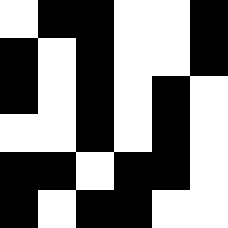[["white", "black", "black", "white", "white", "black"], ["black", "white", "black", "white", "white", "black"], ["black", "white", "black", "white", "black", "white"], ["white", "white", "black", "white", "black", "white"], ["black", "black", "white", "black", "black", "white"], ["black", "white", "black", "black", "white", "white"]]